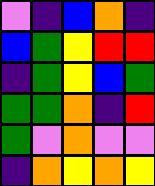[["violet", "indigo", "blue", "orange", "indigo"], ["blue", "green", "yellow", "red", "red"], ["indigo", "green", "yellow", "blue", "green"], ["green", "green", "orange", "indigo", "red"], ["green", "violet", "orange", "violet", "violet"], ["indigo", "orange", "yellow", "orange", "yellow"]]